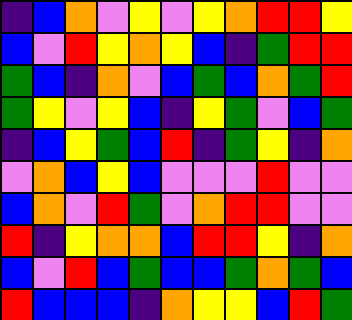[["indigo", "blue", "orange", "violet", "yellow", "violet", "yellow", "orange", "red", "red", "yellow"], ["blue", "violet", "red", "yellow", "orange", "yellow", "blue", "indigo", "green", "red", "red"], ["green", "blue", "indigo", "orange", "violet", "blue", "green", "blue", "orange", "green", "red"], ["green", "yellow", "violet", "yellow", "blue", "indigo", "yellow", "green", "violet", "blue", "green"], ["indigo", "blue", "yellow", "green", "blue", "red", "indigo", "green", "yellow", "indigo", "orange"], ["violet", "orange", "blue", "yellow", "blue", "violet", "violet", "violet", "red", "violet", "violet"], ["blue", "orange", "violet", "red", "green", "violet", "orange", "red", "red", "violet", "violet"], ["red", "indigo", "yellow", "orange", "orange", "blue", "red", "red", "yellow", "indigo", "orange"], ["blue", "violet", "red", "blue", "green", "blue", "blue", "green", "orange", "green", "blue"], ["red", "blue", "blue", "blue", "indigo", "orange", "yellow", "yellow", "blue", "red", "green"]]